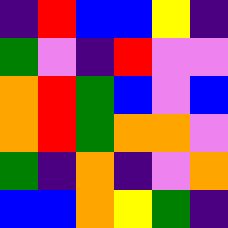[["indigo", "red", "blue", "blue", "yellow", "indigo"], ["green", "violet", "indigo", "red", "violet", "violet"], ["orange", "red", "green", "blue", "violet", "blue"], ["orange", "red", "green", "orange", "orange", "violet"], ["green", "indigo", "orange", "indigo", "violet", "orange"], ["blue", "blue", "orange", "yellow", "green", "indigo"]]